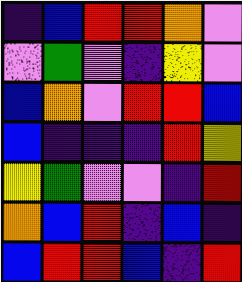[["indigo", "blue", "red", "red", "orange", "violet"], ["violet", "green", "violet", "indigo", "yellow", "violet"], ["blue", "orange", "violet", "red", "red", "blue"], ["blue", "indigo", "indigo", "indigo", "red", "yellow"], ["yellow", "green", "violet", "violet", "indigo", "red"], ["orange", "blue", "red", "indigo", "blue", "indigo"], ["blue", "red", "red", "blue", "indigo", "red"]]